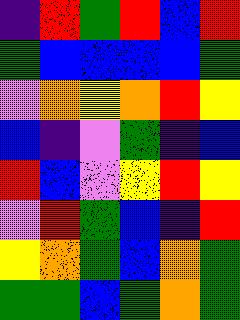[["indigo", "red", "green", "red", "blue", "red"], ["green", "blue", "blue", "blue", "blue", "green"], ["violet", "orange", "yellow", "orange", "red", "yellow"], ["blue", "indigo", "violet", "green", "indigo", "blue"], ["red", "blue", "violet", "yellow", "red", "yellow"], ["violet", "red", "green", "blue", "indigo", "red"], ["yellow", "orange", "green", "blue", "orange", "green"], ["green", "green", "blue", "green", "orange", "green"]]